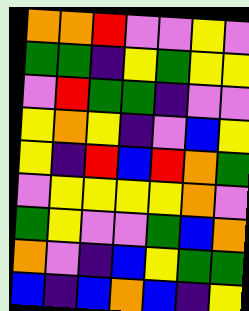[["orange", "orange", "red", "violet", "violet", "yellow", "violet"], ["green", "green", "indigo", "yellow", "green", "yellow", "yellow"], ["violet", "red", "green", "green", "indigo", "violet", "violet"], ["yellow", "orange", "yellow", "indigo", "violet", "blue", "yellow"], ["yellow", "indigo", "red", "blue", "red", "orange", "green"], ["violet", "yellow", "yellow", "yellow", "yellow", "orange", "violet"], ["green", "yellow", "violet", "violet", "green", "blue", "orange"], ["orange", "violet", "indigo", "blue", "yellow", "green", "green"], ["blue", "indigo", "blue", "orange", "blue", "indigo", "yellow"]]